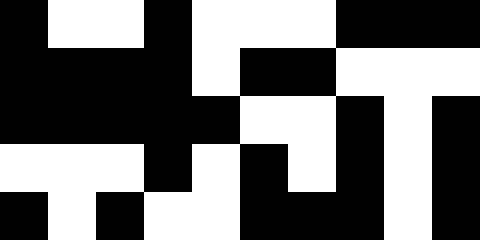[["black", "white", "white", "black", "white", "white", "white", "black", "black", "black"], ["black", "black", "black", "black", "white", "black", "black", "white", "white", "white"], ["black", "black", "black", "black", "black", "white", "white", "black", "white", "black"], ["white", "white", "white", "black", "white", "black", "white", "black", "white", "black"], ["black", "white", "black", "white", "white", "black", "black", "black", "white", "black"]]